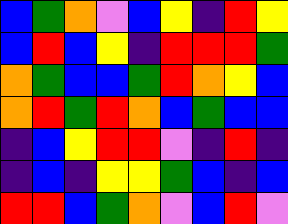[["blue", "green", "orange", "violet", "blue", "yellow", "indigo", "red", "yellow"], ["blue", "red", "blue", "yellow", "indigo", "red", "red", "red", "green"], ["orange", "green", "blue", "blue", "green", "red", "orange", "yellow", "blue"], ["orange", "red", "green", "red", "orange", "blue", "green", "blue", "blue"], ["indigo", "blue", "yellow", "red", "red", "violet", "indigo", "red", "indigo"], ["indigo", "blue", "indigo", "yellow", "yellow", "green", "blue", "indigo", "blue"], ["red", "red", "blue", "green", "orange", "violet", "blue", "red", "violet"]]